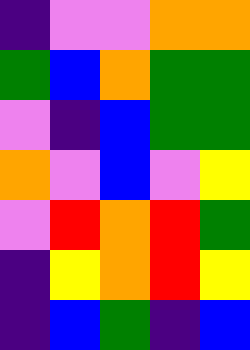[["indigo", "violet", "violet", "orange", "orange"], ["green", "blue", "orange", "green", "green"], ["violet", "indigo", "blue", "green", "green"], ["orange", "violet", "blue", "violet", "yellow"], ["violet", "red", "orange", "red", "green"], ["indigo", "yellow", "orange", "red", "yellow"], ["indigo", "blue", "green", "indigo", "blue"]]